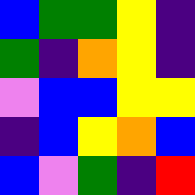[["blue", "green", "green", "yellow", "indigo"], ["green", "indigo", "orange", "yellow", "indigo"], ["violet", "blue", "blue", "yellow", "yellow"], ["indigo", "blue", "yellow", "orange", "blue"], ["blue", "violet", "green", "indigo", "red"]]